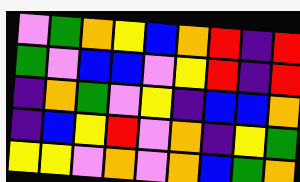[["violet", "green", "orange", "yellow", "blue", "orange", "red", "indigo", "red"], ["green", "violet", "blue", "blue", "violet", "yellow", "red", "indigo", "red"], ["indigo", "orange", "green", "violet", "yellow", "indigo", "blue", "blue", "orange"], ["indigo", "blue", "yellow", "red", "violet", "orange", "indigo", "yellow", "green"], ["yellow", "yellow", "violet", "orange", "violet", "orange", "blue", "green", "orange"]]